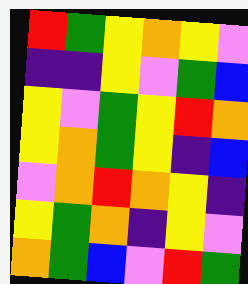[["red", "green", "yellow", "orange", "yellow", "violet"], ["indigo", "indigo", "yellow", "violet", "green", "blue"], ["yellow", "violet", "green", "yellow", "red", "orange"], ["yellow", "orange", "green", "yellow", "indigo", "blue"], ["violet", "orange", "red", "orange", "yellow", "indigo"], ["yellow", "green", "orange", "indigo", "yellow", "violet"], ["orange", "green", "blue", "violet", "red", "green"]]